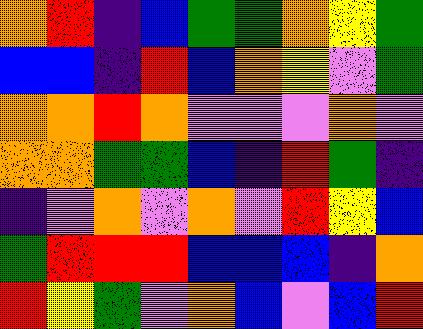[["orange", "red", "indigo", "blue", "green", "green", "orange", "yellow", "green"], ["blue", "blue", "indigo", "red", "blue", "orange", "yellow", "violet", "green"], ["orange", "orange", "red", "orange", "violet", "violet", "violet", "orange", "violet"], ["orange", "orange", "green", "green", "blue", "indigo", "red", "green", "indigo"], ["indigo", "violet", "orange", "violet", "orange", "violet", "red", "yellow", "blue"], ["green", "red", "red", "red", "blue", "blue", "blue", "indigo", "orange"], ["red", "yellow", "green", "violet", "orange", "blue", "violet", "blue", "red"]]